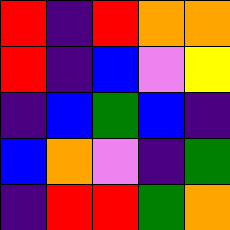[["red", "indigo", "red", "orange", "orange"], ["red", "indigo", "blue", "violet", "yellow"], ["indigo", "blue", "green", "blue", "indigo"], ["blue", "orange", "violet", "indigo", "green"], ["indigo", "red", "red", "green", "orange"]]